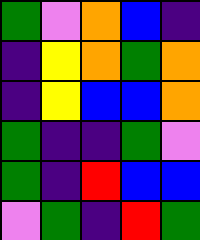[["green", "violet", "orange", "blue", "indigo"], ["indigo", "yellow", "orange", "green", "orange"], ["indigo", "yellow", "blue", "blue", "orange"], ["green", "indigo", "indigo", "green", "violet"], ["green", "indigo", "red", "blue", "blue"], ["violet", "green", "indigo", "red", "green"]]